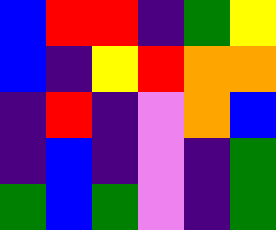[["blue", "red", "red", "indigo", "green", "yellow"], ["blue", "indigo", "yellow", "red", "orange", "orange"], ["indigo", "red", "indigo", "violet", "orange", "blue"], ["indigo", "blue", "indigo", "violet", "indigo", "green"], ["green", "blue", "green", "violet", "indigo", "green"]]